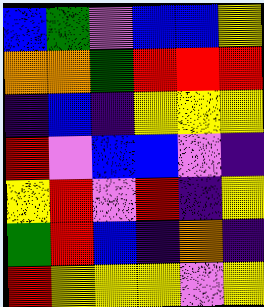[["blue", "green", "violet", "blue", "blue", "yellow"], ["orange", "orange", "green", "red", "red", "red"], ["indigo", "blue", "indigo", "yellow", "yellow", "yellow"], ["red", "violet", "blue", "blue", "violet", "indigo"], ["yellow", "red", "violet", "red", "indigo", "yellow"], ["green", "red", "blue", "indigo", "orange", "indigo"], ["red", "yellow", "yellow", "yellow", "violet", "yellow"]]